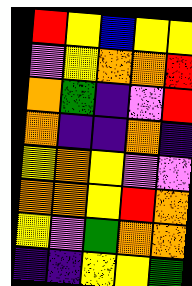[["red", "yellow", "blue", "yellow", "yellow"], ["violet", "yellow", "orange", "orange", "red"], ["orange", "green", "indigo", "violet", "red"], ["orange", "indigo", "indigo", "orange", "indigo"], ["yellow", "orange", "yellow", "violet", "violet"], ["orange", "orange", "yellow", "red", "orange"], ["yellow", "violet", "green", "orange", "orange"], ["indigo", "indigo", "yellow", "yellow", "green"]]